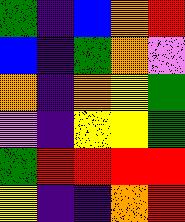[["green", "indigo", "blue", "orange", "red"], ["blue", "indigo", "green", "orange", "violet"], ["orange", "indigo", "orange", "yellow", "green"], ["violet", "indigo", "yellow", "yellow", "green"], ["green", "red", "red", "red", "red"], ["yellow", "indigo", "indigo", "orange", "red"]]